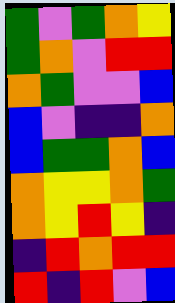[["green", "violet", "green", "orange", "yellow"], ["green", "orange", "violet", "red", "red"], ["orange", "green", "violet", "violet", "blue"], ["blue", "violet", "indigo", "indigo", "orange"], ["blue", "green", "green", "orange", "blue"], ["orange", "yellow", "yellow", "orange", "green"], ["orange", "yellow", "red", "yellow", "indigo"], ["indigo", "red", "orange", "red", "red"], ["red", "indigo", "red", "violet", "blue"]]